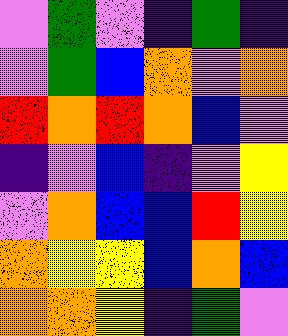[["violet", "green", "violet", "indigo", "green", "indigo"], ["violet", "green", "blue", "orange", "violet", "orange"], ["red", "orange", "red", "orange", "blue", "violet"], ["indigo", "violet", "blue", "indigo", "violet", "yellow"], ["violet", "orange", "blue", "blue", "red", "yellow"], ["orange", "yellow", "yellow", "blue", "orange", "blue"], ["orange", "orange", "yellow", "indigo", "green", "violet"]]